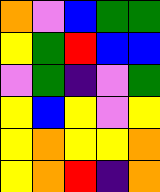[["orange", "violet", "blue", "green", "green"], ["yellow", "green", "red", "blue", "blue"], ["violet", "green", "indigo", "violet", "green"], ["yellow", "blue", "yellow", "violet", "yellow"], ["yellow", "orange", "yellow", "yellow", "orange"], ["yellow", "orange", "red", "indigo", "orange"]]